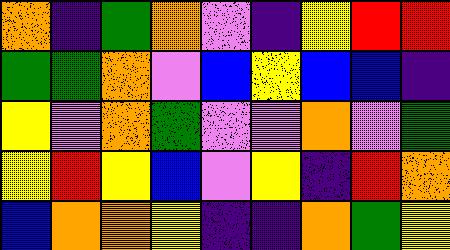[["orange", "indigo", "green", "orange", "violet", "indigo", "yellow", "red", "red"], ["green", "green", "orange", "violet", "blue", "yellow", "blue", "blue", "indigo"], ["yellow", "violet", "orange", "green", "violet", "violet", "orange", "violet", "green"], ["yellow", "red", "yellow", "blue", "violet", "yellow", "indigo", "red", "orange"], ["blue", "orange", "orange", "yellow", "indigo", "indigo", "orange", "green", "yellow"]]